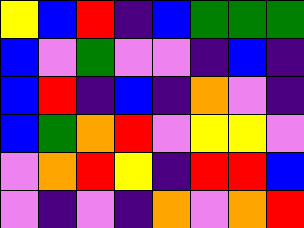[["yellow", "blue", "red", "indigo", "blue", "green", "green", "green"], ["blue", "violet", "green", "violet", "violet", "indigo", "blue", "indigo"], ["blue", "red", "indigo", "blue", "indigo", "orange", "violet", "indigo"], ["blue", "green", "orange", "red", "violet", "yellow", "yellow", "violet"], ["violet", "orange", "red", "yellow", "indigo", "red", "red", "blue"], ["violet", "indigo", "violet", "indigo", "orange", "violet", "orange", "red"]]